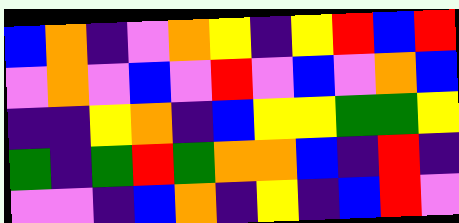[["blue", "orange", "indigo", "violet", "orange", "yellow", "indigo", "yellow", "red", "blue", "red"], ["violet", "orange", "violet", "blue", "violet", "red", "violet", "blue", "violet", "orange", "blue"], ["indigo", "indigo", "yellow", "orange", "indigo", "blue", "yellow", "yellow", "green", "green", "yellow"], ["green", "indigo", "green", "red", "green", "orange", "orange", "blue", "indigo", "red", "indigo"], ["violet", "violet", "indigo", "blue", "orange", "indigo", "yellow", "indigo", "blue", "red", "violet"]]